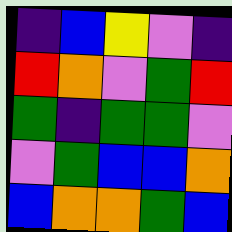[["indigo", "blue", "yellow", "violet", "indigo"], ["red", "orange", "violet", "green", "red"], ["green", "indigo", "green", "green", "violet"], ["violet", "green", "blue", "blue", "orange"], ["blue", "orange", "orange", "green", "blue"]]